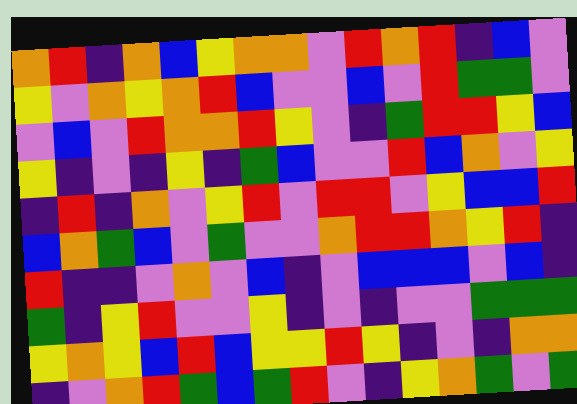[["orange", "red", "indigo", "orange", "blue", "yellow", "orange", "orange", "violet", "red", "orange", "red", "indigo", "blue", "violet"], ["yellow", "violet", "orange", "yellow", "orange", "red", "blue", "violet", "violet", "blue", "violet", "red", "green", "green", "violet"], ["violet", "blue", "violet", "red", "orange", "orange", "red", "yellow", "violet", "indigo", "green", "red", "red", "yellow", "blue"], ["yellow", "indigo", "violet", "indigo", "yellow", "indigo", "green", "blue", "violet", "violet", "red", "blue", "orange", "violet", "yellow"], ["indigo", "red", "indigo", "orange", "violet", "yellow", "red", "violet", "red", "red", "violet", "yellow", "blue", "blue", "red"], ["blue", "orange", "green", "blue", "violet", "green", "violet", "violet", "orange", "red", "red", "orange", "yellow", "red", "indigo"], ["red", "indigo", "indigo", "violet", "orange", "violet", "blue", "indigo", "violet", "blue", "blue", "blue", "violet", "blue", "indigo"], ["green", "indigo", "yellow", "red", "violet", "violet", "yellow", "indigo", "violet", "indigo", "violet", "violet", "green", "green", "green"], ["yellow", "orange", "yellow", "blue", "red", "blue", "yellow", "yellow", "red", "yellow", "indigo", "violet", "indigo", "orange", "orange"], ["indigo", "violet", "orange", "red", "green", "blue", "green", "red", "violet", "indigo", "yellow", "orange", "green", "violet", "green"]]